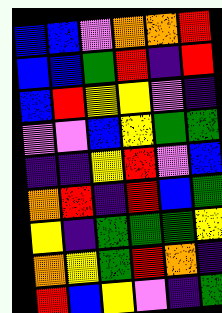[["blue", "blue", "violet", "orange", "orange", "red"], ["blue", "blue", "green", "red", "indigo", "red"], ["blue", "red", "yellow", "yellow", "violet", "indigo"], ["violet", "violet", "blue", "yellow", "green", "green"], ["indigo", "indigo", "yellow", "red", "violet", "blue"], ["orange", "red", "indigo", "red", "blue", "green"], ["yellow", "indigo", "green", "green", "green", "yellow"], ["orange", "yellow", "green", "red", "orange", "indigo"], ["red", "blue", "yellow", "violet", "indigo", "green"]]